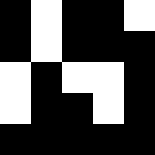[["black", "white", "black", "black", "white"], ["black", "white", "black", "black", "black"], ["white", "black", "white", "white", "black"], ["white", "black", "black", "white", "black"], ["black", "black", "black", "black", "black"]]